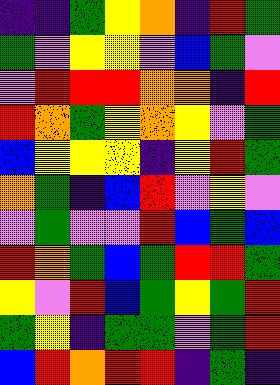[["indigo", "indigo", "green", "yellow", "orange", "indigo", "red", "green"], ["green", "violet", "yellow", "yellow", "violet", "blue", "green", "violet"], ["violet", "red", "red", "red", "orange", "orange", "indigo", "red"], ["red", "orange", "green", "yellow", "orange", "yellow", "violet", "green"], ["blue", "yellow", "yellow", "yellow", "indigo", "yellow", "red", "green"], ["orange", "green", "indigo", "blue", "red", "violet", "yellow", "violet"], ["violet", "green", "violet", "violet", "red", "blue", "green", "blue"], ["red", "orange", "green", "blue", "green", "red", "red", "green"], ["yellow", "violet", "red", "blue", "green", "yellow", "green", "red"], ["green", "yellow", "indigo", "green", "green", "violet", "green", "red"], ["blue", "red", "orange", "red", "red", "indigo", "green", "indigo"]]